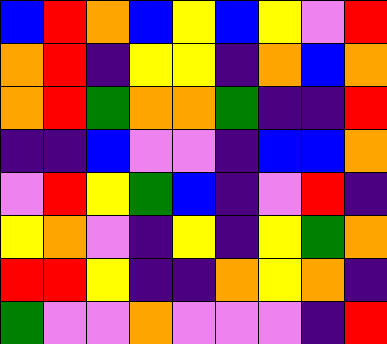[["blue", "red", "orange", "blue", "yellow", "blue", "yellow", "violet", "red"], ["orange", "red", "indigo", "yellow", "yellow", "indigo", "orange", "blue", "orange"], ["orange", "red", "green", "orange", "orange", "green", "indigo", "indigo", "red"], ["indigo", "indigo", "blue", "violet", "violet", "indigo", "blue", "blue", "orange"], ["violet", "red", "yellow", "green", "blue", "indigo", "violet", "red", "indigo"], ["yellow", "orange", "violet", "indigo", "yellow", "indigo", "yellow", "green", "orange"], ["red", "red", "yellow", "indigo", "indigo", "orange", "yellow", "orange", "indigo"], ["green", "violet", "violet", "orange", "violet", "violet", "violet", "indigo", "red"]]